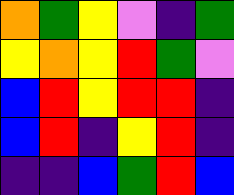[["orange", "green", "yellow", "violet", "indigo", "green"], ["yellow", "orange", "yellow", "red", "green", "violet"], ["blue", "red", "yellow", "red", "red", "indigo"], ["blue", "red", "indigo", "yellow", "red", "indigo"], ["indigo", "indigo", "blue", "green", "red", "blue"]]